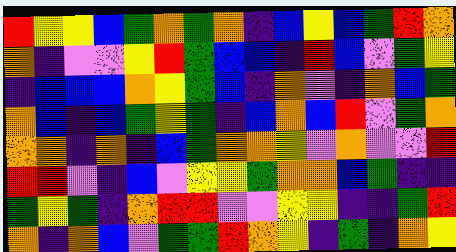[["red", "yellow", "yellow", "blue", "green", "orange", "green", "orange", "indigo", "blue", "yellow", "blue", "green", "red", "orange"], ["orange", "indigo", "violet", "violet", "yellow", "red", "green", "blue", "blue", "indigo", "red", "blue", "violet", "green", "yellow"], ["indigo", "blue", "blue", "blue", "orange", "yellow", "green", "blue", "indigo", "orange", "violet", "indigo", "orange", "blue", "green"], ["orange", "blue", "indigo", "blue", "green", "yellow", "green", "indigo", "blue", "orange", "blue", "red", "violet", "green", "orange"], ["orange", "orange", "indigo", "orange", "indigo", "blue", "green", "orange", "orange", "yellow", "violet", "orange", "violet", "violet", "red"], ["red", "red", "violet", "indigo", "blue", "violet", "yellow", "yellow", "green", "orange", "orange", "blue", "green", "indigo", "indigo"], ["green", "yellow", "green", "indigo", "orange", "red", "red", "violet", "violet", "yellow", "yellow", "indigo", "indigo", "green", "red"], ["orange", "indigo", "orange", "blue", "violet", "green", "green", "red", "orange", "yellow", "indigo", "green", "indigo", "orange", "yellow"]]